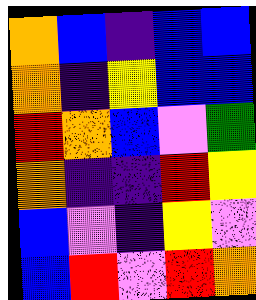[["orange", "blue", "indigo", "blue", "blue"], ["orange", "indigo", "yellow", "blue", "blue"], ["red", "orange", "blue", "violet", "green"], ["orange", "indigo", "indigo", "red", "yellow"], ["blue", "violet", "indigo", "yellow", "violet"], ["blue", "red", "violet", "red", "orange"]]